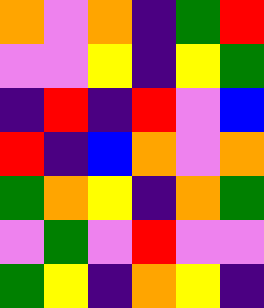[["orange", "violet", "orange", "indigo", "green", "red"], ["violet", "violet", "yellow", "indigo", "yellow", "green"], ["indigo", "red", "indigo", "red", "violet", "blue"], ["red", "indigo", "blue", "orange", "violet", "orange"], ["green", "orange", "yellow", "indigo", "orange", "green"], ["violet", "green", "violet", "red", "violet", "violet"], ["green", "yellow", "indigo", "orange", "yellow", "indigo"]]